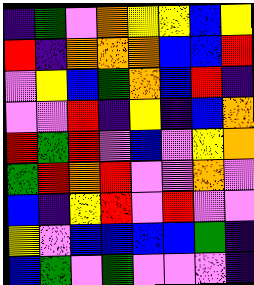[["indigo", "green", "violet", "orange", "yellow", "yellow", "blue", "yellow"], ["red", "indigo", "orange", "orange", "orange", "blue", "blue", "red"], ["violet", "yellow", "blue", "green", "orange", "blue", "red", "indigo"], ["violet", "violet", "red", "indigo", "yellow", "indigo", "blue", "orange"], ["red", "green", "red", "violet", "blue", "violet", "yellow", "orange"], ["green", "red", "orange", "red", "violet", "violet", "orange", "violet"], ["blue", "indigo", "yellow", "red", "violet", "red", "violet", "violet"], ["yellow", "violet", "blue", "blue", "blue", "blue", "green", "indigo"], ["blue", "green", "violet", "green", "violet", "violet", "violet", "indigo"]]